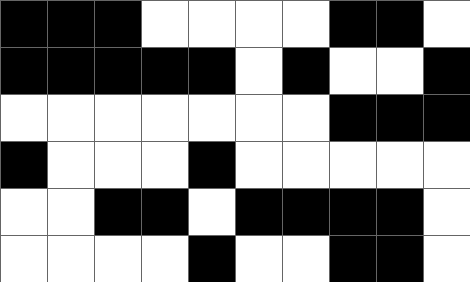[["black", "black", "black", "white", "white", "white", "white", "black", "black", "white"], ["black", "black", "black", "black", "black", "white", "black", "white", "white", "black"], ["white", "white", "white", "white", "white", "white", "white", "black", "black", "black"], ["black", "white", "white", "white", "black", "white", "white", "white", "white", "white"], ["white", "white", "black", "black", "white", "black", "black", "black", "black", "white"], ["white", "white", "white", "white", "black", "white", "white", "black", "black", "white"]]